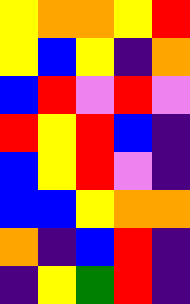[["yellow", "orange", "orange", "yellow", "red"], ["yellow", "blue", "yellow", "indigo", "orange"], ["blue", "red", "violet", "red", "violet"], ["red", "yellow", "red", "blue", "indigo"], ["blue", "yellow", "red", "violet", "indigo"], ["blue", "blue", "yellow", "orange", "orange"], ["orange", "indigo", "blue", "red", "indigo"], ["indigo", "yellow", "green", "red", "indigo"]]